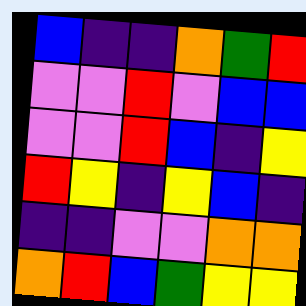[["blue", "indigo", "indigo", "orange", "green", "red"], ["violet", "violet", "red", "violet", "blue", "blue"], ["violet", "violet", "red", "blue", "indigo", "yellow"], ["red", "yellow", "indigo", "yellow", "blue", "indigo"], ["indigo", "indigo", "violet", "violet", "orange", "orange"], ["orange", "red", "blue", "green", "yellow", "yellow"]]